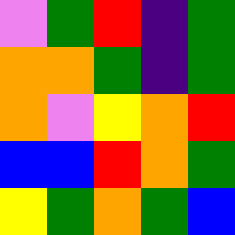[["violet", "green", "red", "indigo", "green"], ["orange", "orange", "green", "indigo", "green"], ["orange", "violet", "yellow", "orange", "red"], ["blue", "blue", "red", "orange", "green"], ["yellow", "green", "orange", "green", "blue"]]